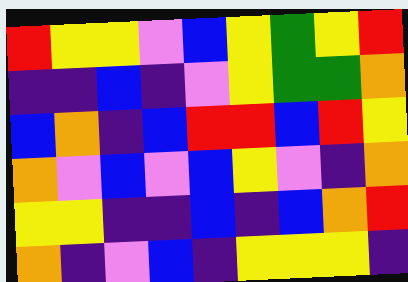[["red", "yellow", "yellow", "violet", "blue", "yellow", "green", "yellow", "red"], ["indigo", "indigo", "blue", "indigo", "violet", "yellow", "green", "green", "orange"], ["blue", "orange", "indigo", "blue", "red", "red", "blue", "red", "yellow"], ["orange", "violet", "blue", "violet", "blue", "yellow", "violet", "indigo", "orange"], ["yellow", "yellow", "indigo", "indigo", "blue", "indigo", "blue", "orange", "red"], ["orange", "indigo", "violet", "blue", "indigo", "yellow", "yellow", "yellow", "indigo"]]